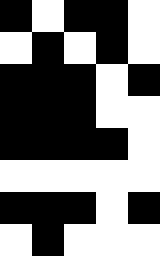[["black", "white", "black", "black", "white"], ["white", "black", "white", "black", "white"], ["black", "black", "black", "white", "black"], ["black", "black", "black", "white", "white"], ["black", "black", "black", "black", "white"], ["white", "white", "white", "white", "white"], ["black", "black", "black", "white", "black"], ["white", "black", "white", "white", "white"]]